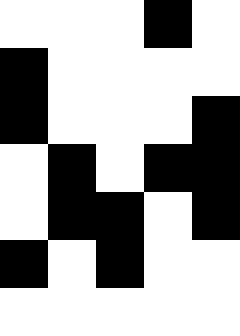[["white", "white", "white", "black", "white"], ["black", "white", "white", "white", "white"], ["black", "white", "white", "white", "black"], ["white", "black", "white", "black", "black"], ["white", "black", "black", "white", "black"], ["black", "white", "black", "white", "white"], ["white", "white", "white", "white", "white"]]